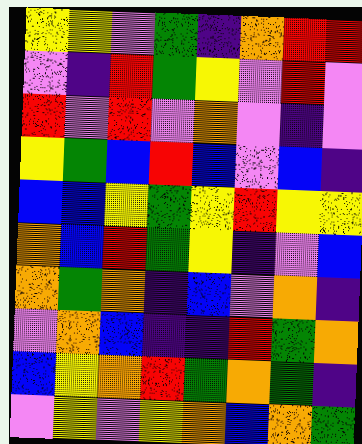[["yellow", "yellow", "violet", "green", "indigo", "orange", "red", "red"], ["violet", "indigo", "red", "green", "yellow", "violet", "red", "violet"], ["red", "violet", "red", "violet", "orange", "violet", "indigo", "violet"], ["yellow", "green", "blue", "red", "blue", "violet", "blue", "indigo"], ["blue", "blue", "yellow", "green", "yellow", "red", "yellow", "yellow"], ["orange", "blue", "red", "green", "yellow", "indigo", "violet", "blue"], ["orange", "green", "orange", "indigo", "blue", "violet", "orange", "indigo"], ["violet", "orange", "blue", "indigo", "indigo", "red", "green", "orange"], ["blue", "yellow", "orange", "red", "green", "orange", "green", "indigo"], ["violet", "yellow", "violet", "yellow", "orange", "blue", "orange", "green"]]